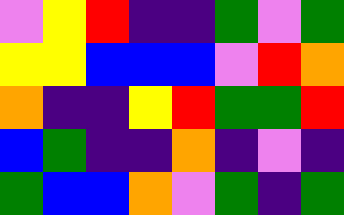[["violet", "yellow", "red", "indigo", "indigo", "green", "violet", "green"], ["yellow", "yellow", "blue", "blue", "blue", "violet", "red", "orange"], ["orange", "indigo", "indigo", "yellow", "red", "green", "green", "red"], ["blue", "green", "indigo", "indigo", "orange", "indigo", "violet", "indigo"], ["green", "blue", "blue", "orange", "violet", "green", "indigo", "green"]]